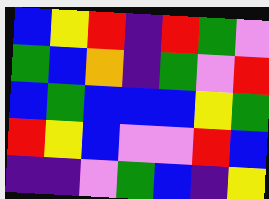[["blue", "yellow", "red", "indigo", "red", "green", "violet"], ["green", "blue", "orange", "indigo", "green", "violet", "red"], ["blue", "green", "blue", "blue", "blue", "yellow", "green"], ["red", "yellow", "blue", "violet", "violet", "red", "blue"], ["indigo", "indigo", "violet", "green", "blue", "indigo", "yellow"]]